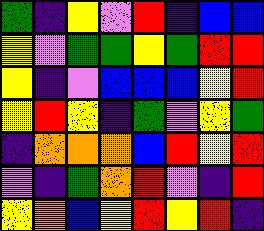[["green", "indigo", "yellow", "violet", "red", "indigo", "blue", "blue"], ["yellow", "violet", "green", "green", "yellow", "green", "red", "red"], ["yellow", "indigo", "violet", "blue", "blue", "blue", "yellow", "red"], ["yellow", "red", "yellow", "indigo", "green", "violet", "yellow", "green"], ["indigo", "orange", "orange", "orange", "blue", "red", "yellow", "red"], ["violet", "indigo", "green", "orange", "red", "violet", "indigo", "red"], ["yellow", "orange", "blue", "yellow", "red", "yellow", "red", "indigo"]]